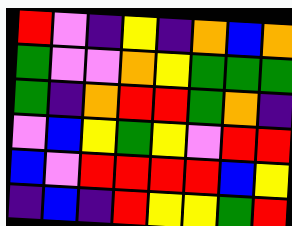[["red", "violet", "indigo", "yellow", "indigo", "orange", "blue", "orange"], ["green", "violet", "violet", "orange", "yellow", "green", "green", "green"], ["green", "indigo", "orange", "red", "red", "green", "orange", "indigo"], ["violet", "blue", "yellow", "green", "yellow", "violet", "red", "red"], ["blue", "violet", "red", "red", "red", "red", "blue", "yellow"], ["indigo", "blue", "indigo", "red", "yellow", "yellow", "green", "red"]]